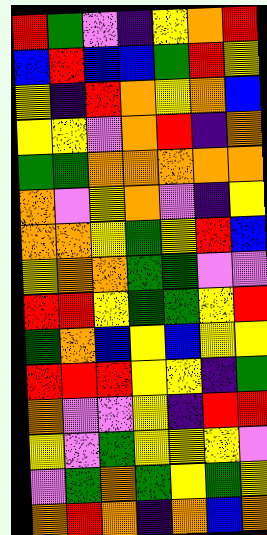[["red", "green", "violet", "indigo", "yellow", "orange", "red"], ["blue", "red", "blue", "blue", "green", "red", "yellow"], ["yellow", "indigo", "red", "orange", "yellow", "orange", "blue"], ["yellow", "yellow", "violet", "orange", "red", "indigo", "orange"], ["green", "green", "orange", "orange", "orange", "orange", "orange"], ["orange", "violet", "yellow", "orange", "violet", "indigo", "yellow"], ["orange", "orange", "yellow", "green", "yellow", "red", "blue"], ["yellow", "orange", "orange", "green", "green", "violet", "violet"], ["red", "red", "yellow", "green", "green", "yellow", "red"], ["green", "orange", "blue", "yellow", "blue", "yellow", "yellow"], ["red", "red", "red", "yellow", "yellow", "indigo", "green"], ["orange", "violet", "violet", "yellow", "indigo", "red", "red"], ["yellow", "violet", "green", "yellow", "yellow", "yellow", "violet"], ["violet", "green", "orange", "green", "yellow", "green", "yellow"], ["orange", "red", "orange", "indigo", "orange", "blue", "orange"]]